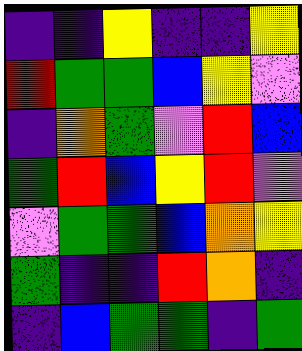[["indigo", "indigo", "yellow", "indigo", "indigo", "yellow"], ["red", "green", "green", "blue", "yellow", "violet"], ["indigo", "orange", "green", "violet", "red", "blue"], ["green", "red", "blue", "yellow", "red", "violet"], ["violet", "green", "green", "blue", "orange", "yellow"], ["green", "indigo", "indigo", "red", "orange", "indigo"], ["indigo", "blue", "green", "green", "indigo", "green"]]